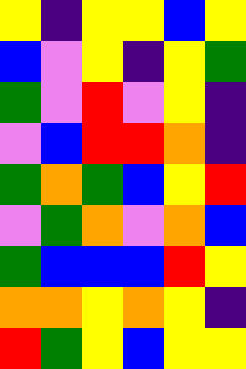[["yellow", "indigo", "yellow", "yellow", "blue", "yellow"], ["blue", "violet", "yellow", "indigo", "yellow", "green"], ["green", "violet", "red", "violet", "yellow", "indigo"], ["violet", "blue", "red", "red", "orange", "indigo"], ["green", "orange", "green", "blue", "yellow", "red"], ["violet", "green", "orange", "violet", "orange", "blue"], ["green", "blue", "blue", "blue", "red", "yellow"], ["orange", "orange", "yellow", "orange", "yellow", "indigo"], ["red", "green", "yellow", "blue", "yellow", "yellow"]]